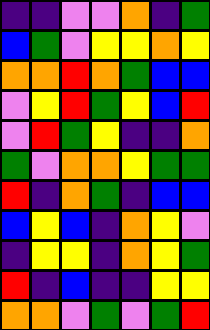[["indigo", "indigo", "violet", "violet", "orange", "indigo", "green"], ["blue", "green", "violet", "yellow", "yellow", "orange", "yellow"], ["orange", "orange", "red", "orange", "green", "blue", "blue"], ["violet", "yellow", "red", "green", "yellow", "blue", "red"], ["violet", "red", "green", "yellow", "indigo", "indigo", "orange"], ["green", "violet", "orange", "orange", "yellow", "green", "green"], ["red", "indigo", "orange", "green", "indigo", "blue", "blue"], ["blue", "yellow", "blue", "indigo", "orange", "yellow", "violet"], ["indigo", "yellow", "yellow", "indigo", "orange", "yellow", "green"], ["red", "indigo", "blue", "indigo", "indigo", "yellow", "yellow"], ["orange", "orange", "violet", "green", "violet", "green", "red"]]